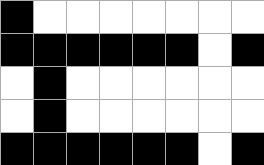[["black", "white", "white", "white", "white", "white", "white", "white"], ["black", "black", "black", "black", "black", "black", "white", "black"], ["white", "black", "white", "white", "white", "white", "white", "white"], ["white", "black", "white", "white", "white", "white", "white", "white"], ["black", "black", "black", "black", "black", "black", "white", "black"]]